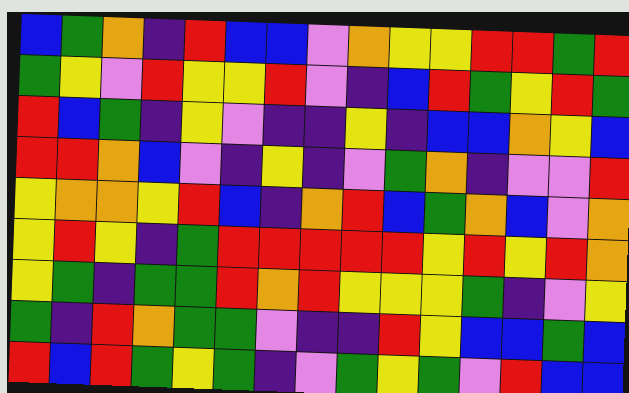[["blue", "green", "orange", "indigo", "red", "blue", "blue", "violet", "orange", "yellow", "yellow", "red", "red", "green", "red"], ["green", "yellow", "violet", "red", "yellow", "yellow", "red", "violet", "indigo", "blue", "red", "green", "yellow", "red", "green"], ["red", "blue", "green", "indigo", "yellow", "violet", "indigo", "indigo", "yellow", "indigo", "blue", "blue", "orange", "yellow", "blue"], ["red", "red", "orange", "blue", "violet", "indigo", "yellow", "indigo", "violet", "green", "orange", "indigo", "violet", "violet", "red"], ["yellow", "orange", "orange", "yellow", "red", "blue", "indigo", "orange", "red", "blue", "green", "orange", "blue", "violet", "orange"], ["yellow", "red", "yellow", "indigo", "green", "red", "red", "red", "red", "red", "yellow", "red", "yellow", "red", "orange"], ["yellow", "green", "indigo", "green", "green", "red", "orange", "red", "yellow", "yellow", "yellow", "green", "indigo", "violet", "yellow"], ["green", "indigo", "red", "orange", "green", "green", "violet", "indigo", "indigo", "red", "yellow", "blue", "blue", "green", "blue"], ["red", "blue", "red", "green", "yellow", "green", "indigo", "violet", "green", "yellow", "green", "violet", "red", "blue", "blue"]]